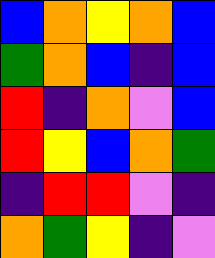[["blue", "orange", "yellow", "orange", "blue"], ["green", "orange", "blue", "indigo", "blue"], ["red", "indigo", "orange", "violet", "blue"], ["red", "yellow", "blue", "orange", "green"], ["indigo", "red", "red", "violet", "indigo"], ["orange", "green", "yellow", "indigo", "violet"]]